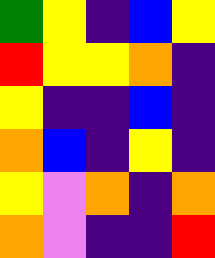[["green", "yellow", "indigo", "blue", "yellow"], ["red", "yellow", "yellow", "orange", "indigo"], ["yellow", "indigo", "indigo", "blue", "indigo"], ["orange", "blue", "indigo", "yellow", "indigo"], ["yellow", "violet", "orange", "indigo", "orange"], ["orange", "violet", "indigo", "indigo", "red"]]